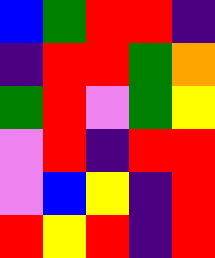[["blue", "green", "red", "red", "indigo"], ["indigo", "red", "red", "green", "orange"], ["green", "red", "violet", "green", "yellow"], ["violet", "red", "indigo", "red", "red"], ["violet", "blue", "yellow", "indigo", "red"], ["red", "yellow", "red", "indigo", "red"]]